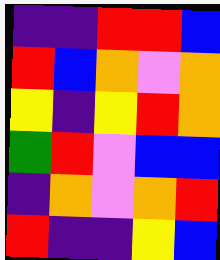[["indigo", "indigo", "red", "red", "blue"], ["red", "blue", "orange", "violet", "orange"], ["yellow", "indigo", "yellow", "red", "orange"], ["green", "red", "violet", "blue", "blue"], ["indigo", "orange", "violet", "orange", "red"], ["red", "indigo", "indigo", "yellow", "blue"]]